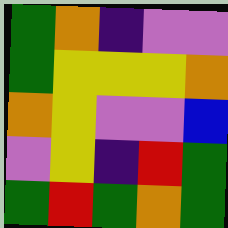[["green", "orange", "indigo", "violet", "violet"], ["green", "yellow", "yellow", "yellow", "orange"], ["orange", "yellow", "violet", "violet", "blue"], ["violet", "yellow", "indigo", "red", "green"], ["green", "red", "green", "orange", "green"]]